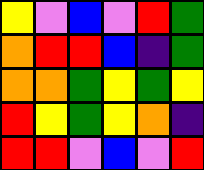[["yellow", "violet", "blue", "violet", "red", "green"], ["orange", "red", "red", "blue", "indigo", "green"], ["orange", "orange", "green", "yellow", "green", "yellow"], ["red", "yellow", "green", "yellow", "orange", "indigo"], ["red", "red", "violet", "blue", "violet", "red"]]